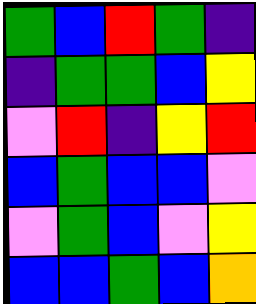[["green", "blue", "red", "green", "indigo"], ["indigo", "green", "green", "blue", "yellow"], ["violet", "red", "indigo", "yellow", "red"], ["blue", "green", "blue", "blue", "violet"], ["violet", "green", "blue", "violet", "yellow"], ["blue", "blue", "green", "blue", "orange"]]